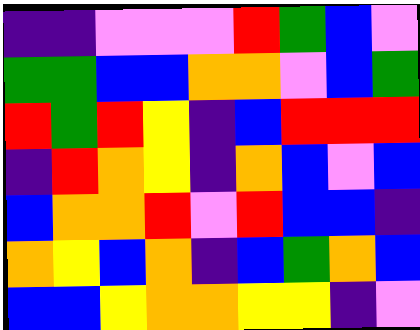[["indigo", "indigo", "violet", "violet", "violet", "red", "green", "blue", "violet"], ["green", "green", "blue", "blue", "orange", "orange", "violet", "blue", "green"], ["red", "green", "red", "yellow", "indigo", "blue", "red", "red", "red"], ["indigo", "red", "orange", "yellow", "indigo", "orange", "blue", "violet", "blue"], ["blue", "orange", "orange", "red", "violet", "red", "blue", "blue", "indigo"], ["orange", "yellow", "blue", "orange", "indigo", "blue", "green", "orange", "blue"], ["blue", "blue", "yellow", "orange", "orange", "yellow", "yellow", "indigo", "violet"]]